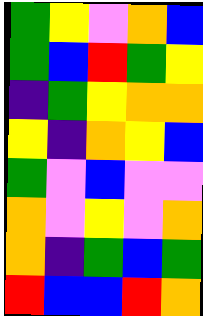[["green", "yellow", "violet", "orange", "blue"], ["green", "blue", "red", "green", "yellow"], ["indigo", "green", "yellow", "orange", "orange"], ["yellow", "indigo", "orange", "yellow", "blue"], ["green", "violet", "blue", "violet", "violet"], ["orange", "violet", "yellow", "violet", "orange"], ["orange", "indigo", "green", "blue", "green"], ["red", "blue", "blue", "red", "orange"]]